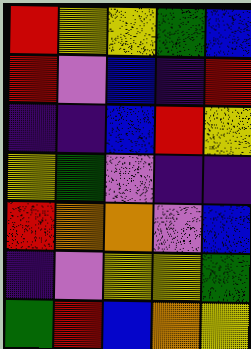[["red", "yellow", "yellow", "green", "blue"], ["red", "violet", "blue", "indigo", "red"], ["indigo", "indigo", "blue", "red", "yellow"], ["yellow", "green", "violet", "indigo", "indigo"], ["red", "orange", "orange", "violet", "blue"], ["indigo", "violet", "yellow", "yellow", "green"], ["green", "red", "blue", "orange", "yellow"]]